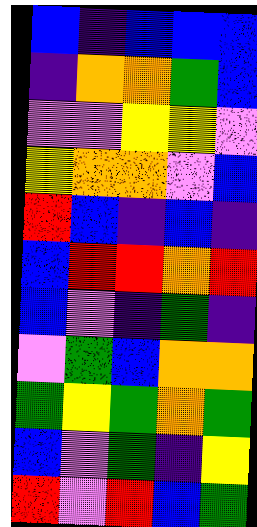[["blue", "indigo", "blue", "blue", "blue"], ["indigo", "orange", "orange", "green", "blue"], ["violet", "violet", "yellow", "yellow", "violet"], ["yellow", "orange", "orange", "violet", "blue"], ["red", "blue", "indigo", "blue", "indigo"], ["blue", "red", "red", "orange", "red"], ["blue", "violet", "indigo", "green", "indigo"], ["violet", "green", "blue", "orange", "orange"], ["green", "yellow", "green", "orange", "green"], ["blue", "violet", "green", "indigo", "yellow"], ["red", "violet", "red", "blue", "green"]]